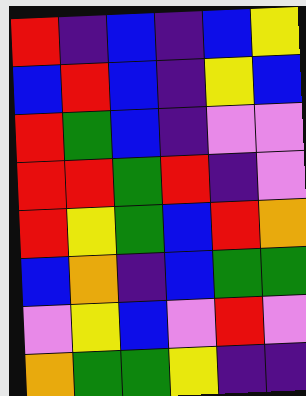[["red", "indigo", "blue", "indigo", "blue", "yellow"], ["blue", "red", "blue", "indigo", "yellow", "blue"], ["red", "green", "blue", "indigo", "violet", "violet"], ["red", "red", "green", "red", "indigo", "violet"], ["red", "yellow", "green", "blue", "red", "orange"], ["blue", "orange", "indigo", "blue", "green", "green"], ["violet", "yellow", "blue", "violet", "red", "violet"], ["orange", "green", "green", "yellow", "indigo", "indigo"]]